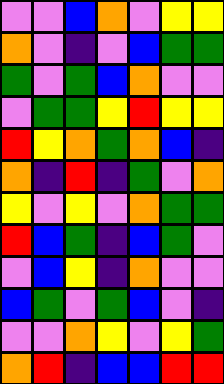[["violet", "violet", "blue", "orange", "violet", "yellow", "yellow"], ["orange", "violet", "indigo", "violet", "blue", "green", "green"], ["green", "violet", "green", "blue", "orange", "violet", "violet"], ["violet", "green", "green", "yellow", "red", "yellow", "yellow"], ["red", "yellow", "orange", "green", "orange", "blue", "indigo"], ["orange", "indigo", "red", "indigo", "green", "violet", "orange"], ["yellow", "violet", "yellow", "violet", "orange", "green", "green"], ["red", "blue", "green", "indigo", "blue", "green", "violet"], ["violet", "blue", "yellow", "indigo", "orange", "violet", "violet"], ["blue", "green", "violet", "green", "blue", "violet", "indigo"], ["violet", "violet", "orange", "yellow", "violet", "yellow", "green"], ["orange", "red", "indigo", "blue", "blue", "red", "red"]]